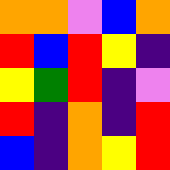[["orange", "orange", "violet", "blue", "orange"], ["red", "blue", "red", "yellow", "indigo"], ["yellow", "green", "red", "indigo", "violet"], ["red", "indigo", "orange", "indigo", "red"], ["blue", "indigo", "orange", "yellow", "red"]]